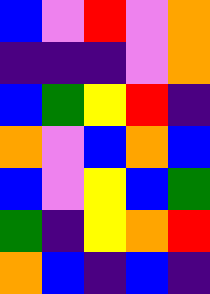[["blue", "violet", "red", "violet", "orange"], ["indigo", "indigo", "indigo", "violet", "orange"], ["blue", "green", "yellow", "red", "indigo"], ["orange", "violet", "blue", "orange", "blue"], ["blue", "violet", "yellow", "blue", "green"], ["green", "indigo", "yellow", "orange", "red"], ["orange", "blue", "indigo", "blue", "indigo"]]